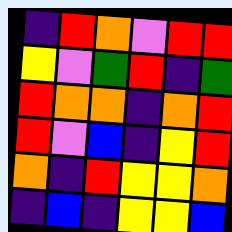[["indigo", "red", "orange", "violet", "red", "red"], ["yellow", "violet", "green", "red", "indigo", "green"], ["red", "orange", "orange", "indigo", "orange", "red"], ["red", "violet", "blue", "indigo", "yellow", "red"], ["orange", "indigo", "red", "yellow", "yellow", "orange"], ["indigo", "blue", "indigo", "yellow", "yellow", "blue"]]